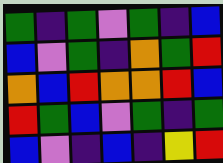[["green", "indigo", "green", "violet", "green", "indigo", "blue"], ["blue", "violet", "green", "indigo", "orange", "green", "red"], ["orange", "blue", "red", "orange", "orange", "red", "blue"], ["red", "green", "blue", "violet", "green", "indigo", "green"], ["blue", "violet", "indigo", "blue", "indigo", "yellow", "red"]]